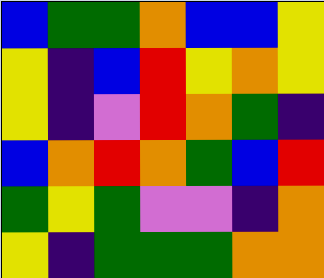[["blue", "green", "green", "orange", "blue", "blue", "yellow"], ["yellow", "indigo", "blue", "red", "yellow", "orange", "yellow"], ["yellow", "indigo", "violet", "red", "orange", "green", "indigo"], ["blue", "orange", "red", "orange", "green", "blue", "red"], ["green", "yellow", "green", "violet", "violet", "indigo", "orange"], ["yellow", "indigo", "green", "green", "green", "orange", "orange"]]